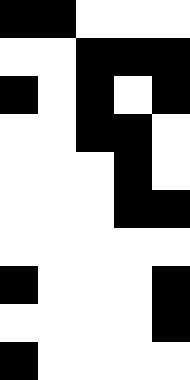[["black", "black", "white", "white", "white"], ["white", "white", "black", "black", "black"], ["black", "white", "black", "white", "black"], ["white", "white", "black", "black", "white"], ["white", "white", "white", "black", "white"], ["white", "white", "white", "black", "black"], ["white", "white", "white", "white", "white"], ["black", "white", "white", "white", "black"], ["white", "white", "white", "white", "black"], ["black", "white", "white", "white", "white"]]